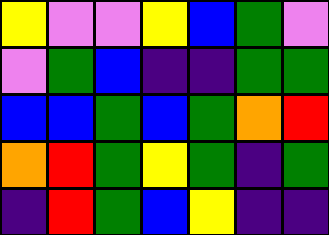[["yellow", "violet", "violet", "yellow", "blue", "green", "violet"], ["violet", "green", "blue", "indigo", "indigo", "green", "green"], ["blue", "blue", "green", "blue", "green", "orange", "red"], ["orange", "red", "green", "yellow", "green", "indigo", "green"], ["indigo", "red", "green", "blue", "yellow", "indigo", "indigo"]]